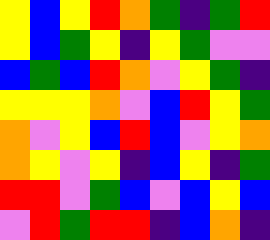[["yellow", "blue", "yellow", "red", "orange", "green", "indigo", "green", "red"], ["yellow", "blue", "green", "yellow", "indigo", "yellow", "green", "violet", "violet"], ["blue", "green", "blue", "red", "orange", "violet", "yellow", "green", "indigo"], ["yellow", "yellow", "yellow", "orange", "violet", "blue", "red", "yellow", "green"], ["orange", "violet", "yellow", "blue", "red", "blue", "violet", "yellow", "orange"], ["orange", "yellow", "violet", "yellow", "indigo", "blue", "yellow", "indigo", "green"], ["red", "red", "violet", "green", "blue", "violet", "blue", "yellow", "blue"], ["violet", "red", "green", "red", "red", "indigo", "blue", "orange", "indigo"]]